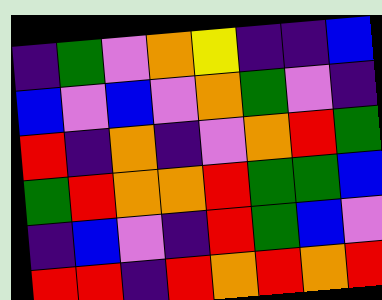[["indigo", "green", "violet", "orange", "yellow", "indigo", "indigo", "blue"], ["blue", "violet", "blue", "violet", "orange", "green", "violet", "indigo"], ["red", "indigo", "orange", "indigo", "violet", "orange", "red", "green"], ["green", "red", "orange", "orange", "red", "green", "green", "blue"], ["indigo", "blue", "violet", "indigo", "red", "green", "blue", "violet"], ["red", "red", "indigo", "red", "orange", "red", "orange", "red"]]